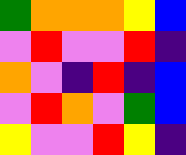[["green", "orange", "orange", "orange", "yellow", "blue"], ["violet", "red", "violet", "violet", "red", "indigo"], ["orange", "violet", "indigo", "red", "indigo", "blue"], ["violet", "red", "orange", "violet", "green", "blue"], ["yellow", "violet", "violet", "red", "yellow", "indigo"]]